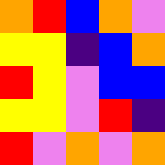[["orange", "red", "blue", "orange", "violet"], ["yellow", "yellow", "indigo", "blue", "orange"], ["red", "yellow", "violet", "blue", "blue"], ["yellow", "yellow", "violet", "red", "indigo"], ["red", "violet", "orange", "violet", "orange"]]